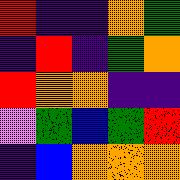[["red", "indigo", "indigo", "orange", "green"], ["indigo", "red", "indigo", "green", "orange"], ["red", "orange", "orange", "indigo", "indigo"], ["violet", "green", "blue", "green", "red"], ["indigo", "blue", "orange", "orange", "orange"]]